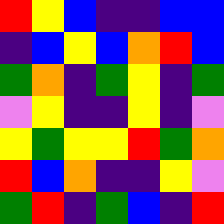[["red", "yellow", "blue", "indigo", "indigo", "blue", "blue"], ["indigo", "blue", "yellow", "blue", "orange", "red", "blue"], ["green", "orange", "indigo", "green", "yellow", "indigo", "green"], ["violet", "yellow", "indigo", "indigo", "yellow", "indigo", "violet"], ["yellow", "green", "yellow", "yellow", "red", "green", "orange"], ["red", "blue", "orange", "indigo", "indigo", "yellow", "violet"], ["green", "red", "indigo", "green", "blue", "indigo", "red"]]